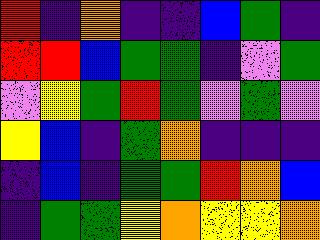[["red", "indigo", "orange", "indigo", "indigo", "blue", "green", "indigo"], ["red", "red", "blue", "green", "green", "indigo", "violet", "green"], ["violet", "yellow", "green", "red", "green", "violet", "green", "violet"], ["yellow", "blue", "indigo", "green", "orange", "indigo", "indigo", "indigo"], ["indigo", "blue", "indigo", "green", "green", "red", "orange", "blue"], ["indigo", "green", "green", "yellow", "orange", "yellow", "yellow", "orange"]]